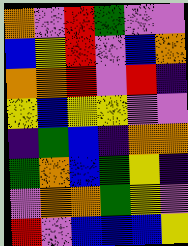[["orange", "violet", "red", "green", "violet", "violet"], ["blue", "yellow", "red", "violet", "blue", "orange"], ["orange", "orange", "red", "violet", "red", "indigo"], ["yellow", "blue", "yellow", "yellow", "violet", "violet"], ["indigo", "green", "blue", "indigo", "orange", "orange"], ["green", "orange", "blue", "green", "yellow", "indigo"], ["violet", "orange", "orange", "green", "yellow", "violet"], ["red", "violet", "blue", "blue", "blue", "yellow"]]